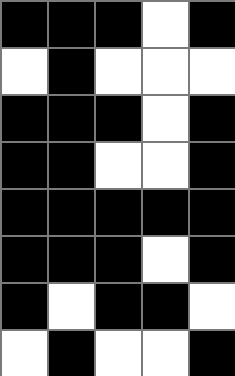[["black", "black", "black", "white", "black"], ["white", "black", "white", "white", "white"], ["black", "black", "black", "white", "black"], ["black", "black", "white", "white", "black"], ["black", "black", "black", "black", "black"], ["black", "black", "black", "white", "black"], ["black", "white", "black", "black", "white"], ["white", "black", "white", "white", "black"]]